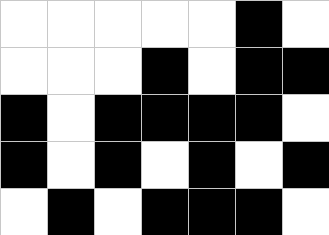[["white", "white", "white", "white", "white", "black", "white"], ["white", "white", "white", "black", "white", "black", "black"], ["black", "white", "black", "black", "black", "black", "white"], ["black", "white", "black", "white", "black", "white", "black"], ["white", "black", "white", "black", "black", "black", "white"]]